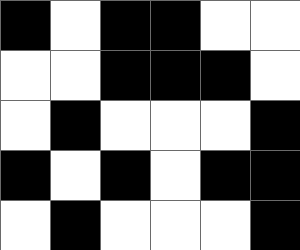[["black", "white", "black", "black", "white", "white"], ["white", "white", "black", "black", "black", "white"], ["white", "black", "white", "white", "white", "black"], ["black", "white", "black", "white", "black", "black"], ["white", "black", "white", "white", "white", "black"]]